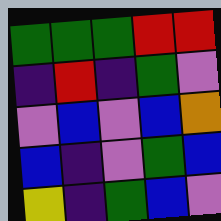[["green", "green", "green", "red", "red"], ["indigo", "red", "indigo", "green", "violet"], ["violet", "blue", "violet", "blue", "orange"], ["blue", "indigo", "violet", "green", "blue"], ["yellow", "indigo", "green", "blue", "violet"]]